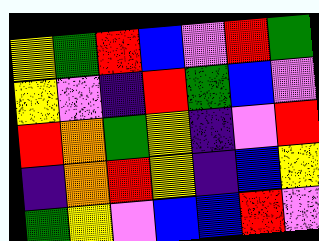[["yellow", "green", "red", "blue", "violet", "red", "green"], ["yellow", "violet", "indigo", "red", "green", "blue", "violet"], ["red", "orange", "green", "yellow", "indigo", "violet", "red"], ["indigo", "orange", "red", "yellow", "indigo", "blue", "yellow"], ["green", "yellow", "violet", "blue", "blue", "red", "violet"]]